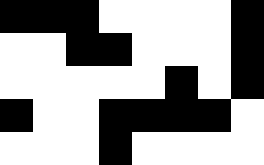[["black", "black", "black", "white", "white", "white", "white", "black"], ["white", "white", "black", "black", "white", "white", "white", "black"], ["white", "white", "white", "white", "white", "black", "white", "black"], ["black", "white", "white", "black", "black", "black", "black", "white"], ["white", "white", "white", "black", "white", "white", "white", "white"]]